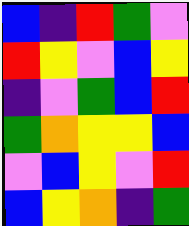[["blue", "indigo", "red", "green", "violet"], ["red", "yellow", "violet", "blue", "yellow"], ["indigo", "violet", "green", "blue", "red"], ["green", "orange", "yellow", "yellow", "blue"], ["violet", "blue", "yellow", "violet", "red"], ["blue", "yellow", "orange", "indigo", "green"]]